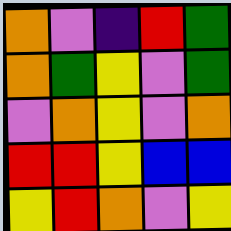[["orange", "violet", "indigo", "red", "green"], ["orange", "green", "yellow", "violet", "green"], ["violet", "orange", "yellow", "violet", "orange"], ["red", "red", "yellow", "blue", "blue"], ["yellow", "red", "orange", "violet", "yellow"]]